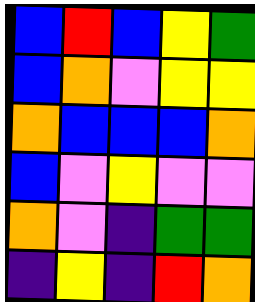[["blue", "red", "blue", "yellow", "green"], ["blue", "orange", "violet", "yellow", "yellow"], ["orange", "blue", "blue", "blue", "orange"], ["blue", "violet", "yellow", "violet", "violet"], ["orange", "violet", "indigo", "green", "green"], ["indigo", "yellow", "indigo", "red", "orange"]]